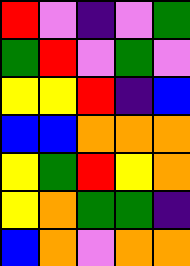[["red", "violet", "indigo", "violet", "green"], ["green", "red", "violet", "green", "violet"], ["yellow", "yellow", "red", "indigo", "blue"], ["blue", "blue", "orange", "orange", "orange"], ["yellow", "green", "red", "yellow", "orange"], ["yellow", "orange", "green", "green", "indigo"], ["blue", "orange", "violet", "orange", "orange"]]